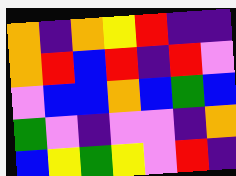[["orange", "indigo", "orange", "yellow", "red", "indigo", "indigo"], ["orange", "red", "blue", "red", "indigo", "red", "violet"], ["violet", "blue", "blue", "orange", "blue", "green", "blue"], ["green", "violet", "indigo", "violet", "violet", "indigo", "orange"], ["blue", "yellow", "green", "yellow", "violet", "red", "indigo"]]